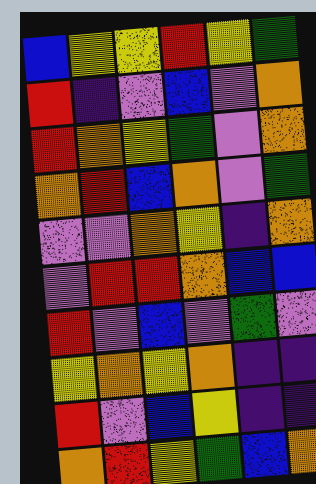[["blue", "yellow", "yellow", "red", "yellow", "green"], ["red", "indigo", "violet", "blue", "violet", "orange"], ["red", "orange", "yellow", "green", "violet", "orange"], ["orange", "red", "blue", "orange", "violet", "green"], ["violet", "violet", "orange", "yellow", "indigo", "orange"], ["violet", "red", "red", "orange", "blue", "blue"], ["red", "violet", "blue", "violet", "green", "violet"], ["yellow", "orange", "yellow", "orange", "indigo", "indigo"], ["red", "violet", "blue", "yellow", "indigo", "indigo"], ["orange", "red", "yellow", "green", "blue", "orange"]]